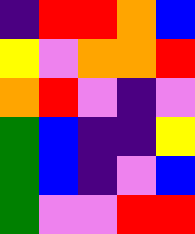[["indigo", "red", "red", "orange", "blue"], ["yellow", "violet", "orange", "orange", "red"], ["orange", "red", "violet", "indigo", "violet"], ["green", "blue", "indigo", "indigo", "yellow"], ["green", "blue", "indigo", "violet", "blue"], ["green", "violet", "violet", "red", "red"]]